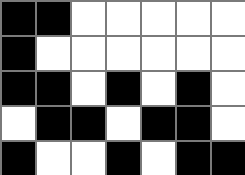[["black", "black", "white", "white", "white", "white", "white"], ["black", "white", "white", "white", "white", "white", "white"], ["black", "black", "white", "black", "white", "black", "white"], ["white", "black", "black", "white", "black", "black", "white"], ["black", "white", "white", "black", "white", "black", "black"]]